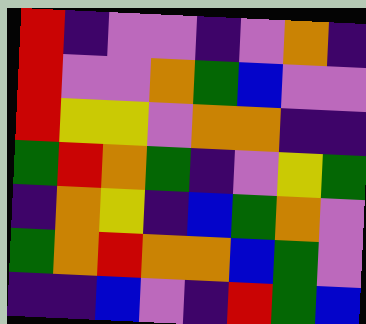[["red", "indigo", "violet", "violet", "indigo", "violet", "orange", "indigo"], ["red", "violet", "violet", "orange", "green", "blue", "violet", "violet"], ["red", "yellow", "yellow", "violet", "orange", "orange", "indigo", "indigo"], ["green", "red", "orange", "green", "indigo", "violet", "yellow", "green"], ["indigo", "orange", "yellow", "indigo", "blue", "green", "orange", "violet"], ["green", "orange", "red", "orange", "orange", "blue", "green", "violet"], ["indigo", "indigo", "blue", "violet", "indigo", "red", "green", "blue"]]